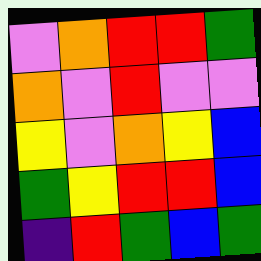[["violet", "orange", "red", "red", "green"], ["orange", "violet", "red", "violet", "violet"], ["yellow", "violet", "orange", "yellow", "blue"], ["green", "yellow", "red", "red", "blue"], ["indigo", "red", "green", "blue", "green"]]